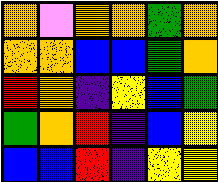[["orange", "violet", "orange", "orange", "green", "orange"], ["orange", "orange", "blue", "blue", "green", "orange"], ["red", "orange", "indigo", "yellow", "blue", "green"], ["green", "orange", "red", "indigo", "blue", "yellow"], ["blue", "blue", "red", "indigo", "yellow", "yellow"]]